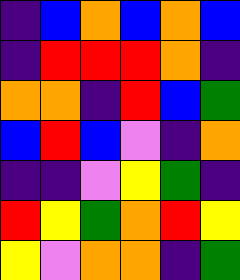[["indigo", "blue", "orange", "blue", "orange", "blue"], ["indigo", "red", "red", "red", "orange", "indigo"], ["orange", "orange", "indigo", "red", "blue", "green"], ["blue", "red", "blue", "violet", "indigo", "orange"], ["indigo", "indigo", "violet", "yellow", "green", "indigo"], ["red", "yellow", "green", "orange", "red", "yellow"], ["yellow", "violet", "orange", "orange", "indigo", "green"]]